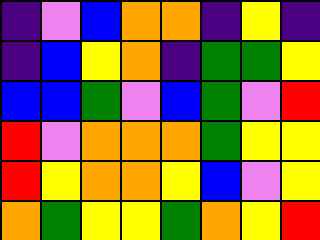[["indigo", "violet", "blue", "orange", "orange", "indigo", "yellow", "indigo"], ["indigo", "blue", "yellow", "orange", "indigo", "green", "green", "yellow"], ["blue", "blue", "green", "violet", "blue", "green", "violet", "red"], ["red", "violet", "orange", "orange", "orange", "green", "yellow", "yellow"], ["red", "yellow", "orange", "orange", "yellow", "blue", "violet", "yellow"], ["orange", "green", "yellow", "yellow", "green", "orange", "yellow", "red"]]